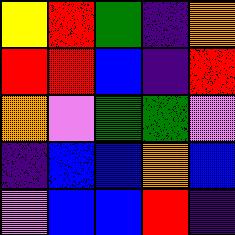[["yellow", "red", "green", "indigo", "orange"], ["red", "red", "blue", "indigo", "red"], ["orange", "violet", "green", "green", "violet"], ["indigo", "blue", "blue", "orange", "blue"], ["violet", "blue", "blue", "red", "indigo"]]